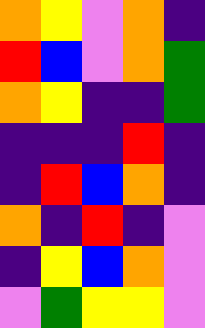[["orange", "yellow", "violet", "orange", "indigo"], ["red", "blue", "violet", "orange", "green"], ["orange", "yellow", "indigo", "indigo", "green"], ["indigo", "indigo", "indigo", "red", "indigo"], ["indigo", "red", "blue", "orange", "indigo"], ["orange", "indigo", "red", "indigo", "violet"], ["indigo", "yellow", "blue", "orange", "violet"], ["violet", "green", "yellow", "yellow", "violet"]]